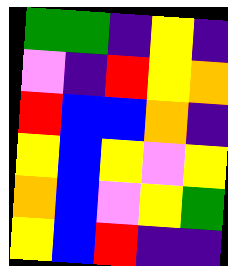[["green", "green", "indigo", "yellow", "indigo"], ["violet", "indigo", "red", "yellow", "orange"], ["red", "blue", "blue", "orange", "indigo"], ["yellow", "blue", "yellow", "violet", "yellow"], ["orange", "blue", "violet", "yellow", "green"], ["yellow", "blue", "red", "indigo", "indigo"]]